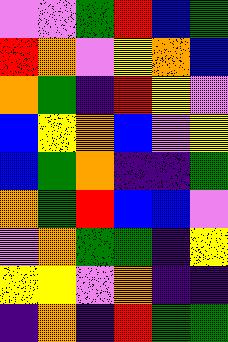[["violet", "violet", "green", "red", "blue", "green"], ["red", "orange", "violet", "yellow", "orange", "blue"], ["orange", "green", "indigo", "red", "yellow", "violet"], ["blue", "yellow", "orange", "blue", "violet", "yellow"], ["blue", "green", "orange", "indigo", "indigo", "green"], ["orange", "green", "red", "blue", "blue", "violet"], ["violet", "orange", "green", "green", "indigo", "yellow"], ["yellow", "yellow", "violet", "orange", "indigo", "indigo"], ["indigo", "orange", "indigo", "red", "green", "green"]]